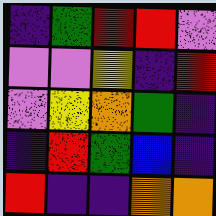[["indigo", "green", "red", "red", "violet"], ["violet", "violet", "yellow", "indigo", "red"], ["violet", "yellow", "orange", "green", "indigo"], ["indigo", "red", "green", "blue", "indigo"], ["red", "indigo", "indigo", "orange", "orange"]]